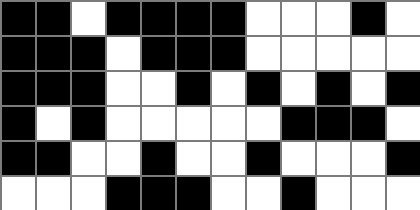[["black", "black", "white", "black", "black", "black", "black", "white", "white", "white", "black", "white"], ["black", "black", "black", "white", "black", "black", "black", "white", "white", "white", "white", "white"], ["black", "black", "black", "white", "white", "black", "white", "black", "white", "black", "white", "black"], ["black", "white", "black", "white", "white", "white", "white", "white", "black", "black", "black", "white"], ["black", "black", "white", "white", "black", "white", "white", "black", "white", "white", "white", "black"], ["white", "white", "white", "black", "black", "black", "white", "white", "black", "white", "white", "white"]]